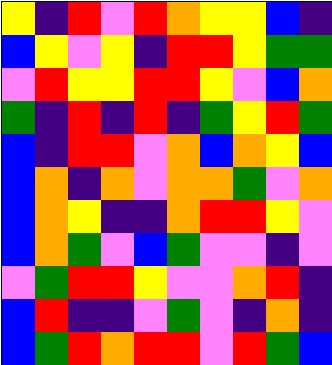[["yellow", "indigo", "red", "violet", "red", "orange", "yellow", "yellow", "blue", "indigo"], ["blue", "yellow", "violet", "yellow", "indigo", "red", "red", "yellow", "green", "green"], ["violet", "red", "yellow", "yellow", "red", "red", "yellow", "violet", "blue", "orange"], ["green", "indigo", "red", "indigo", "red", "indigo", "green", "yellow", "red", "green"], ["blue", "indigo", "red", "red", "violet", "orange", "blue", "orange", "yellow", "blue"], ["blue", "orange", "indigo", "orange", "violet", "orange", "orange", "green", "violet", "orange"], ["blue", "orange", "yellow", "indigo", "indigo", "orange", "red", "red", "yellow", "violet"], ["blue", "orange", "green", "violet", "blue", "green", "violet", "violet", "indigo", "violet"], ["violet", "green", "red", "red", "yellow", "violet", "violet", "orange", "red", "indigo"], ["blue", "red", "indigo", "indigo", "violet", "green", "violet", "indigo", "orange", "indigo"], ["blue", "green", "red", "orange", "red", "red", "violet", "red", "green", "blue"]]